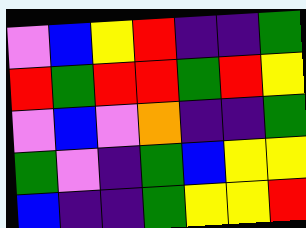[["violet", "blue", "yellow", "red", "indigo", "indigo", "green"], ["red", "green", "red", "red", "green", "red", "yellow"], ["violet", "blue", "violet", "orange", "indigo", "indigo", "green"], ["green", "violet", "indigo", "green", "blue", "yellow", "yellow"], ["blue", "indigo", "indigo", "green", "yellow", "yellow", "red"]]